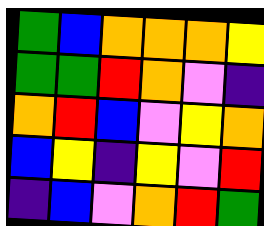[["green", "blue", "orange", "orange", "orange", "yellow"], ["green", "green", "red", "orange", "violet", "indigo"], ["orange", "red", "blue", "violet", "yellow", "orange"], ["blue", "yellow", "indigo", "yellow", "violet", "red"], ["indigo", "blue", "violet", "orange", "red", "green"]]